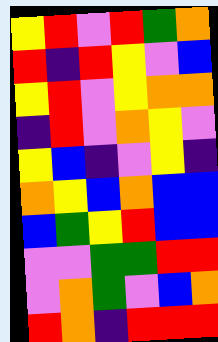[["yellow", "red", "violet", "red", "green", "orange"], ["red", "indigo", "red", "yellow", "violet", "blue"], ["yellow", "red", "violet", "yellow", "orange", "orange"], ["indigo", "red", "violet", "orange", "yellow", "violet"], ["yellow", "blue", "indigo", "violet", "yellow", "indigo"], ["orange", "yellow", "blue", "orange", "blue", "blue"], ["blue", "green", "yellow", "red", "blue", "blue"], ["violet", "violet", "green", "green", "red", "red"], ["violet", "orange", "green", "violet", "blue", "orange"], ["red", "orange", "indigo", "red", "red", "red"]]